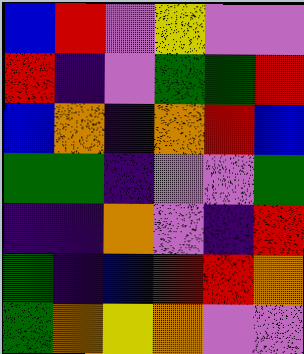[["blue", "red", "violet", "yellow", "violet", "violet"], ["red", "indigo", "violet", "green", "green", "red"], ["blue", "orange", "indigo", "orange", "red", "blue"], ["green", "green", "indigo", "violet", "violet", "green"], ["indigo", "indigo", "orange", "violet", "indigo", "red"], ["green", "indigo", "blue", "red", "red", "orange"], ["green", "orange", "yellow", "orange", "violet", "violet"]]